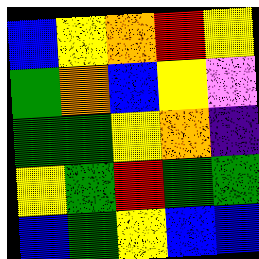[["blue", "yellow", "orange", "red", "yellow"], ["green", "orange", "blue", "yellow", "violet"], ["green", "green", "yellow", "orange", "indigo"], ["yellow", "green", "red", "green", "green"], ["blue", "green", "yellow", "blue", "blue"]]